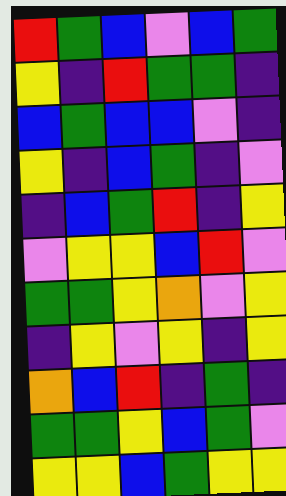[["red", "green", "blue", "violet", "blue", "green"], ["yellow", "indigo", "red", "green", "green", "indigo"], ["blue", "green", "blue", "blue", "violet", "indigo"], ["yellow", "indigo", "blue", "green", "indigo", "violet"], ["indigo", "blue", "green", "red", "indigo", "yellow"], ["violet", "yellow", "yellow", "blue", "red", "violet"], ["green", "green", "yellow", "orange", "violet", "yellow"], ["indigo", "yellow", "violet", "yellow", "indigo", "yellow"], ["orange", "blue", "red", "indigo", "green", "indigo"], ["green", "green", "yellow", "blue", "green", "violet"], ["yellow", "yellow", "blue", "green", "yellow", "yellow"]]